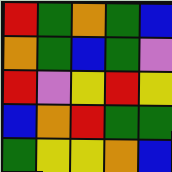[["red", "green", "orange", "green", "blue"], ["orange", "green", "blue", "green", "violet"], ["red", "violet", "yellow", "red", "yellow"], ["blue", "orange", "red", "green", "green"], ["green", "yellow", "yellow", "orange", "blue"]]